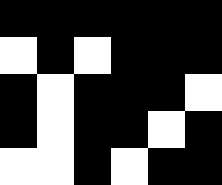[["black", "black", "black", "black", "black", "black"], ["white", "black", "white", "black", "black", "black"], ["black", "white", "black", "black", "black", "white"], ["black", "white", "black", "black", "white", "black"], ["white", "white", "black", "white", "black", "black"]]